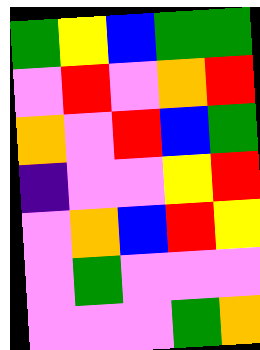[["green", "yellow", "blue", "green", "green"], ["violet", "red", "violet", "orange", "red"], ["orange", "violet", "red", "blue", "green"], ["indigo", "violet", "violet", "yellow", "red"], ["violet", "orange", "blue", "red", "yellow"], ["violet", "green", "violet", "violet", "violet"], ["violet", "violet", "violet", "green", "orange"]]